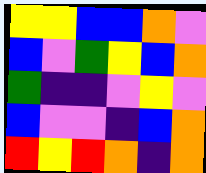[["yellow", "yellow", "blue", "blue", "orange", "violet"], ["blue", "violet", "green", "yellow", "blue", "orange"], ["green", "indigo", "indigo", "violet", "yellow", "violet"], ["blue", "violet", "violet", "indigo", "blue", "orange"], ["red", "yellow", "red", "orange", "indigo", "orange"]]